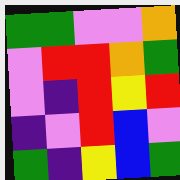[["green", "green", "violet", "violet", "orange"], ["violet", "red", "red", "orange", "green"], ["violet", "indigo", "red", "yellow", "red"], ["indigo", "violet", "red", "blue", "violet"], ["green", "indigo", "yellow", "blue", "green"]]